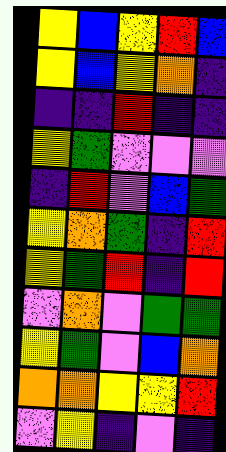[["yellow", "blue", "yellow", "red", "blue"], ["yellow", "blue", "yellow", "orange", "indigo"], ["indigo", "indigo", "red", "indigo", "indigo"], ["yellow", "green", "violet", "violet", "violet"], ["indigo", "red", "violet", "blue", "green"], ["yellow", "orange", "green", "indigo", "red"], ["yellow", "green", "red", "indigo", "red"], ["violet", "orange", "violet", "green", "green"], ["yellow", "green", "violet", "blue", "orange"], ["orange", "orange", "yellow", "yellow", "red"], ["violet", "yellow", "indigo", "violet", "indigo"]]